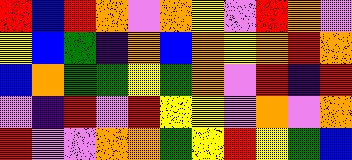[["red", "blue", "red", "orange", "violet", "orange", "yellow", "violet", "red", "orange", "violet"], ["yellow", "blue", "green", "indigo", "orange", "blue", "orange", "yellow", "orange", "red", "orange"], ["blue", "orange", "green", "green", "yellow", "green", "orange", "violet", "red", "indigo", "red"], ["violet", "indigo", "red", "violet", "red", "yellow", "yellow", "violet", "orange", "violet", "orange"], ["red", "violet", "violet", "orange", "orange", "green", "yellow", "red", "yellow", "green", "blue"]]